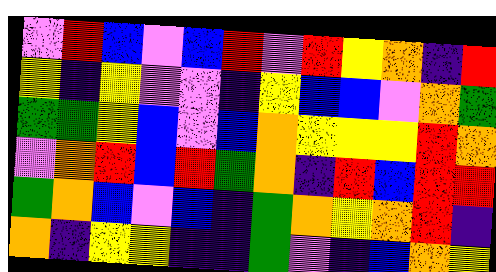[["violet", "red", "blue", "violet", "blue", "red", "violet", "red", "yellow", "orange", "indigo", "red"], ["yellow", "indigo", "yellow", "violet", "violet", "indigo", "yellow", "blue", "blue", "violet", "orange", "green"], ["green", "green", "yellow", "blue", "violet", "blue", "orange", "yellow", "yellow", "yellow", "red", "orange"], ["violet", "orange", "red", "blue", "red", "green", "orange", "indigo", "red", "blue", "red", "red"], ["green", "orange", "blue", "violet", "blue", "indigo", "green", "orange", "yellow", "orange", "red", "indigo"], ["orange", "indigo", "yellow", "yellow", "indigo", "indigo", "green", "violet", "indigo", "blue", "orange", "yellow"]]